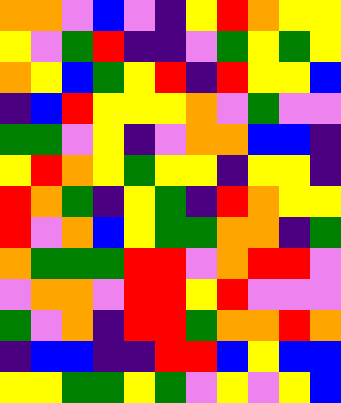[["orange", "orange", "violet", "blue", "violet", "indigo", "yellow", "red", "orange", "yellow", "yellow"], ["yellow", "violet", "green", "red", "indigo", "indigo", "violet", "green", "yellow", "green", "yellow"], ["orange", "yellow", "blue", "green", "yellow", "red", "indigo", "red", "yellow", "yellow", "blue"], ["indigo", "blue", "red", "yellow", "yellow", "yellow", "orange", "violet", "green", "violet", "violet"], ["green", "green", "violet", "yellow", "indigo", "violet", "orange", "orange", "blue", "blue", "indigo"], ["yellow", "red", "orange", "yellow", "green", "yellow", "yellow", "indigo", "yellow", "yellow", "indigo"], ["red", "orange", "green", "indigo", "yellow", "green", "indigo", "red", "orange", "yellow", "yellow"], ["red", "violet", "orange", "blue", "yellow", "green", "green", "orange", "orange", "indigo", "green"], ["orange", "green", "green", "green", "red", "red", "violet", "orange", "red", "red", "violet"], ["violet", "orange", "orange", "violet", "red", "red", "yellow", "red", "violet", "violet", "violet"], ["green", "violet", "orange", "indigo", "red", "red", "green", "orange", "orange", "red", "orange"], ["indigo", "blue", "blue", "indigo", "indigo", "red", "red", "blue", "yellow", "blue", "blue"], ["yellow", "yellow", "green", "green", "yellow", "green", "violet", "yellow", "violet", "yellow", "blue"]]